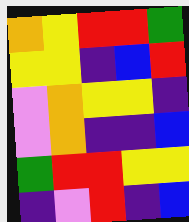[["orange", "yellow", "red", "red", "green"], ["yellow", "yellow", "indigo", "blue", "red"], ["violet", "orange", "yellow", "yellow", "indigo"], ["violet", "orange", "indigo", "indigo", "blue"], ["green", "red", "red", "yellow", "yellow"], ["indigo", "violet", "red", "indigo", "blue"]]